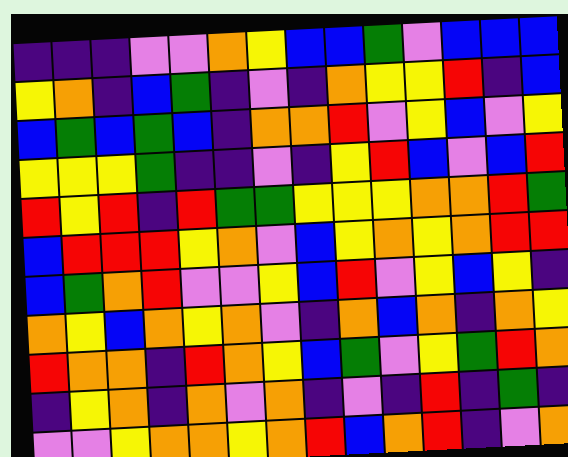[["indigo", "indigo", "indigo", "violet", "violet", "orange", "yellow", "blue", "blue", "green", "violet", "blue", "blue", "blue"], ["yellow", "orange", "indigo", "blue", "green", "indigo", "violet", "indigo", "orange", "yellow", "yellow", "red", "indigo", "blue"], ["blue", "green", "blue", "green", "blue", "indigo", "orange", "orange", "red", "violet", "yellow", "blue", "violet", "yellow"], ["yellow", "yellow", "yellow", "green", "indigo", "indigo", "violet", "indigo", "yellow", "red", "blue", "violet", "blue", "red"], ["red", "yellow", "red", "indigo", "red", "green", "green", "yellow", "yellow", "yellow", "orange", "orange", "red", "green"], ["blue", "red", "red", "red", "yellow", "orange", "violet", "blue", "yellow", "orange", "yellow", "orange", "red", "red"], ["blue", "green", "orange", "red", "violet", "violet", "yellow", "blue", "red", "violet", "yellow", "blue", "yellow", "indigo"], ["orange", "yellow", "blue", "orange", "yellow", "orange", "violet", "indigo", "orange", "blue", "orange", "indigo", "orange", "yellow"], ["red", "orange", "orange", "indigo", "red", "orange", "yellow", "blue", "green", "violet", "yellow", "green", "red", "orange"], ["indigo", "yellow", "orange", "indigo", "orange", "violet", "orange", "indigo", "violet", "indigo", "red", "indigo", "green", "indigo"], ["violet", "violet", "yellow", "orange", "orange", "yellow", "orange", "red", "blue", "orange", "red", "indigo", "violet", "orange"]]